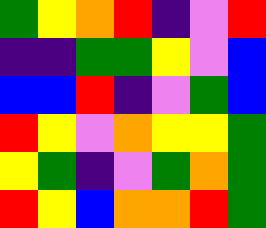[["green", "yellow", "orange", "red", "indigo", "violet", "red"], ["indigo", "indigo", "green", "green", "yellow", "violet", "blue"], ["blue", "blue", "red", "indigo", "violet", "green", "blue"], ["red", "yellow", "violet", "orange", "yellow", "yellow", "green"], ["yellow", "green", "indigo", "violet", "green", "orange", "green"], ["red", "yellow", "blue", "orange", "orange", "red", "green"]]